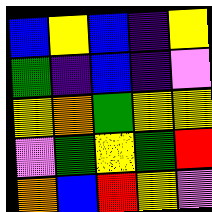[["blue", "yellow", "blue", "indigo", "yellow"], ["green", "indigo", "blue", "indigo", "violet"], ["yellow", "orange", "green", "yellow", "yellow"], ["violet", "green", "yellow", "green", "red"], ["orange", "blue", "red", "yellow", "violet"]]